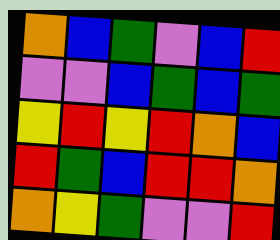[["orange", "blue", "green", "violet", "blue", "red"], ["violet", "violet", "blue", "green", "blue", "green"], ["yellow", "red", "yellow", "red", "orange", "blue"], ["red", "green", "blue", "red", "red", "orange"], ["orange", "yellow", "green", "violet", "violet", "red"]]